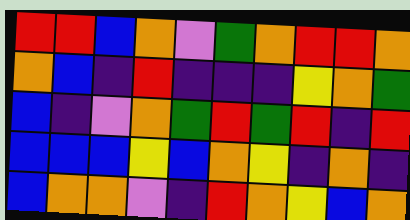[["red", "red", "blue", "orange", "violet", "green", "orange", "red", "red", "orange"], ["orange", "blue", "indigo", "red", "indigo", "indigo", "indigo", "yellow", "orange", "green"], ["blue", "indigo", "violet", "orange", "green", "red", "green", "red", "indigo", "red"], ["blue", "blue", "blue", "yellow", "blue", "orange", "yellow", "indigo", "orange", "indigo"], ["blue", "orange", "orange", "violet", "indigo", "red", "orange", "yellow", "blue", "orange"]]